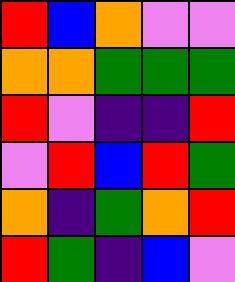[["red", "blue", "orange", "violet", "violet"], ["orange", "orange", "green", "green", "green"], ["red", "violet", "indigo", "indigo", "red"], ["violet", "red", "blue", "red", "green"], ["orange", "indigo", "green", "orange", "red"], ["red", "green", "indigo", "blue", "violet"]]